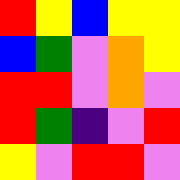[["red", "yellow", "blue", "yellow", "yellow"], ["blue", "green", "violet", "orange", "yellow"], ["red", "red", "violet", "orange", "violet"], ["red", "green", "indigo", "violet", "red"], ["yellow", "violet", "red", "red", "violet"]]